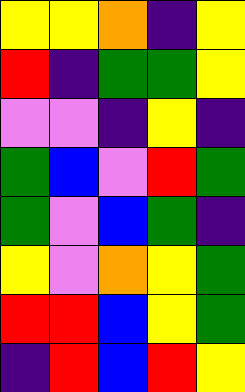[["yellow", "yellow", "orange", "indigo", "yellow"], ["red", "indigo", "green", "green", "yellow"], ["violet", "violet", "indigo", "yellow", "indigo"], ["green", "blue", "violet", "red", "green"], ["green", "violet", "blue", "green", "indigo"], ["yellow", "violet", "orange", "yellow", "green"], ["red", "red", "blue", "yellow", "green"], ["indigo", "red", "blue", "red", "yellow"]]